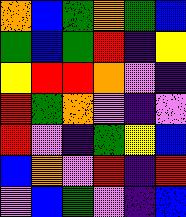[["orange", "blue", "green", "orange", "green", "blue"], ["green", "blue", "green", "red", "indigo", "yellow"], ["yellow", "red", "red", "orange", "violet", "indigo"], ["red", "green", "orange", "violet", "indigo", "violet"], ["red", "violet", "indigo", "green", "yellow", "blue"], ["blue", "orange", "violet", "red", "indigo", "red"], ["violet", "blue", "green", "violet", "indigo", "blue"]]